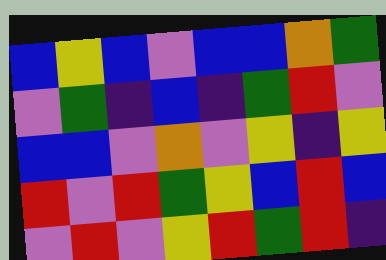[["blue", "yellow", "blue", "violet", "blue", "blue", "orange", "green"], ["violet", "green", "indigo", "blue", "indigo", "green", "red", "violet"], ["blue", "blue", "violet", "orange", "violet", "yellow", "indigo", "yellow"], ["red", "violet", "red", "green", "yellow", "blue", "red", "blue"], ["violet", "red", "violet", "yellow", "red", "green", "red", "indigo"]]